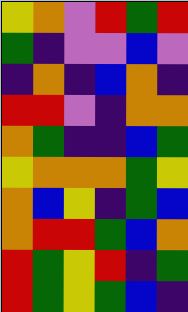[["yellow", "orange", "violet", "red", "green", "red"], ["green", "indigo", "violet", "violet", "blue", "violet"], ["indigo", "orange", "indigo", "blue", "orange", "indigo"], ["red", "red", "violet", "indigo", "orange", "orange"], ["orange", "green", "indigo", "indigo", "blue", "green"], ["yellow", "orange", "orange", "orange", "green", "yellow"], ["orange", "blue", "yellow", "indigo", "green", "blue"], ["orange", "red", "red", "green", "blue", "orange"], ["red", "green", "yellow", "red", "indigo", "green"], ["red", "green", "yellow", "green", "blue", "indigo"]]